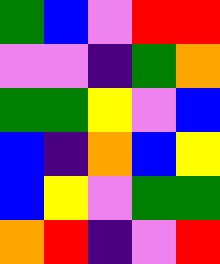[["green", "blue", "violet", "red", "red"], ["violet", "violet", "indigo", "green", "orange"], ["green", "green", "yellow", "violet", "blue"], ["blue", "indigo", "orange", "blue", "yellow"], ["blue", "yellow", "violet", "green", "green"], ["orange", "red", "indigo", "violet", "red"]]